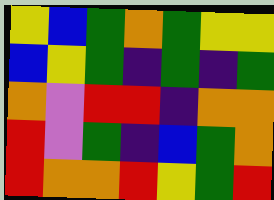[["yellow", "blue", "green", "orange", "green", "yellow", "yellow"], ["blue", "yellow", "green", "indigo", "green", "indigo", "green"], ["orange", "violet", "red", "red", "indigo", "orange", "orange"], ["red", "violet", "green", "indigo", "blue", "green", "orange"], ["red", "orange", "orange", "red", "yellow", "green", "red"]]